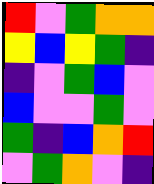[["red", "violet", "green", "orange", "orange"], ["yellow", "blue", "yellow", "green", "indigo"], ["indigo", "violet", "green", "blue", "violet"], ["blue", "violet", "violet", "green", "violet"], ["green", "indigo", "blue", "orange", "red"], ["violet", "green", "orange", "violet", "indigo"]]